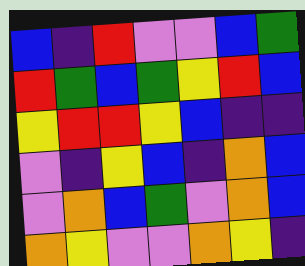[["blue", "indigo", "red", "violet", "violet", "blue", "green"], ["red", "green", "blue", "green", "yellow", "red", "blue"], ["yellow", "red", "red", "yellow", "blue", "indigo", "indigo"], ["violet", "indigo", "yellow", "blue", "indigo", "orange", "blue"], ["violet", "orange", "blue", "green", "violet", "orange", "blue"], ["orange", "yellow", "violet", "violet", "orange", "yellow", "indigo"]]